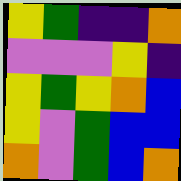[["yellow", "green", "indigo", "indigo", "orange"], ["violet", "violet", "violet", "yellow", "indigo"], ["yellow", "green", "yellow", "orange", "blue"], ["yellow", "violet", "green", "blue", "blue"], ["orange", "violet", "green", "blue", "orange"]]